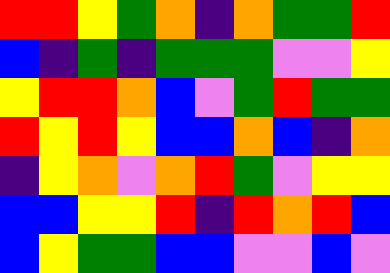[["red", "red", "yellow", "green", "orange", "indigo", "orange", "green", "green", "red"], ["blue", "indigo", "green", "indigo", "green", "green", "green", "violet", "violet", "yellow"], ["yellow", "red", "red", "orange", "blue", "violet", "green", "red", "green", "green"], ["red", "yellow", "red", "yellow", "blue", "blue", "orange", "blue", "indigo", "orange"], ["indigo", "yellow", "orange", "violet", "orange", "red", "green", "violet", "yellow", "yellow"], ["blue", "blue", "yellow", "yellow", "red", "indigo", "red", "orange", "red", "blue"], ["blue", "yellow", "green", "green", "blue", "blue", "violet", "violet", "blue", "violet"]]